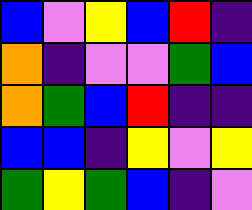[["blue", "violet", "yellow", "blue", "red", "indigo"], ["orange", "indigo", "violet", "violet", "green", "blue"], ["orange", "green", "blue", "red", "indigo", "indigo"], ["blue", "blue", "indigo", "yellow", "violet", "yellow"], ["green", "yellow", "green", "blue", "indigo", "violet"]]